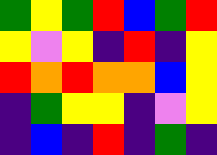[["green", "yellow", "green", "red", "blue", "green", "red"], ["yellow", "violet", "yellow", "indigo", "red", "indigo", "yellow"], ["red", "orange", "red", "orange", "orange", "blue", "yellow"], ["indigo", "green", "yellow", "yellow", "indigo", "violet", "yellow"], ["indigo", "blue", "indigo", "red", "indigo", "green", "indigo"]]